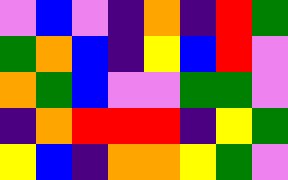[["violet", "blue", "violet", "indigo", "orange", "indigo", "red", "green"], ["green", "orange", "blue", "indigo", "yellow", "blue", "red", "violet"], ["orange", "green", "blue", "violet", "violet", "green", "green", "violet"], ["indigo", "orange", "red", "red", "red", "indigo", "yellow", "green"], ["yellow", "blue", "indigo", "orange", "orange", "yellow", "green", "violet"]]